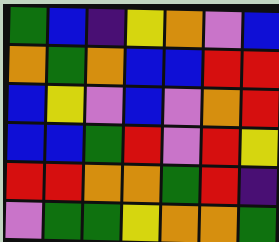[["green", "blue", "indigo", "yellow", "orange", "violet", "blue"], ["orange", "green", "orange", "blue", "blue", "red", "red"], ["blue", "yellow", "violet", "blue", "violet", "orange", "red"], ["blue", "blue", "green", "red", "violet", "red", "yellow"], ["red", "red", "orange", "orange", "green", "red", "indigo"], ["violet", "green", "green", "yellow", "orange", "orange", "green"]]